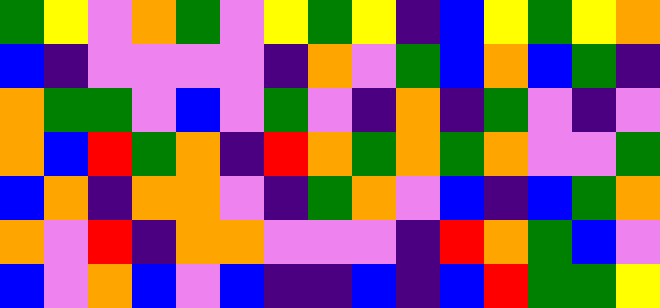[["green", "yellow", "violet", "orange", "green", "violet", "yellow", "green", "yellow", "indigo", "blue", "yellow", "green", "yellow", "orange"], ["blue", "indigo", "violet", "violet", "violet", "violet", "indigo", "orange", "violet", "green", "blue", "orange", "blue", "green", "indigo"], ["orange", "green", "green", "violet", "blue", "violet", "green", "violet", "indigo", "orange", "indigo", "green", "violet", "indigo", "violet"], ["orange", "blue", "red", "green", "orange", "indigo", "red", "orange", "green", "orange", "green", "orange", "violet", "violet", "green"], ["blue", "orange", "indigo", "orange", "orange", "violet", "indigo", "green", "orange", "violet", "blue", "indigo", "blue", "green", "orange"], ["orange", "violet", "red", "indigo", "orange", "orange", "violet", "violet", "violet", "indigo", "red", "orange", "green", "blue", "violet"], ["blue", "violet", "orange", "blue", "violet", "blue", "indigo", "indigo", "blue", "indigo", "blue", "red", "green", "green", "yellow"]]